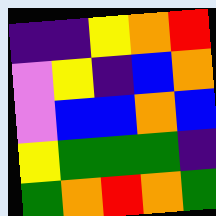[["indigo", "indigo", "yellow", "orange", "red"], ["violet", "yellow", "indigo", "blue", "orange"], ["violet", "blue", "blue", "orange", "blue"], ["yellow", "green", "green", "green", "indigo"], ["green", "orange", "red", "orange", "green"]]